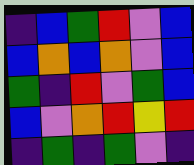[["indigo", "blue", "green", "red", "violet", "blue"], ["blue", "orange", "blue", "orange", "violet", "blue"], ["green", "indigo", "red", "violet", "green", "blue"], ["blue", "violet", "orange", "red", "yellow", "red"], ["indigo", "green", "indigo", "green", "violet", "indigo"]]